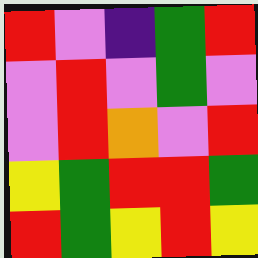[["red", "violet", "indigo", "green", "red"], ["violet", "red", "violet", "green", "violet"], ["violet", "red", "orange", "violet", "red"], ["yellow", "green", "red", "red", "green"], ["red", "green", "yellow", "red", "yellow"]]